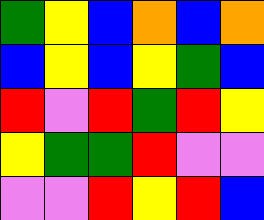[["green", "yellow", "blue", "orange", "blue", "orange"], ["blue", "yellow", "blue", "yellow", "green", "blue"], ["red", "violet", "red", "green", "red", "yellow"], ["yellow", "green", "green", "red", "violet", "violet"], ["violet", "violet", "red", "yellow", "red", "blue"]]